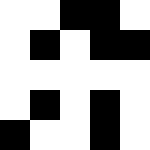[["white", "white", "black", "black", "white"], ["white", "black", "white", "black", "black"], ["white", "white", "white", "white", "white"], ["white", "black", "white", "black", "white"], ["black", "white", "white", "black", "white"]]